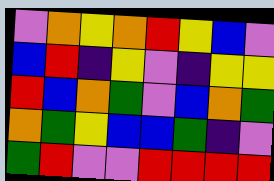[["violet", "orange", "yellow", "orange", "red", "yellow", "blue", "violet"], ["blue", "red", "indigo", "yellow", "violet", "indigo", "yellow", "yellow"], ["red", "blue", "orange", "green", "violet", "blue", "orange", "green"], ["orange", "green", "yellow", "blue", "blue", "green", "indigo", "violet"], ["green", "red", "violet", "violet", "red", "red", "red", "red"]]